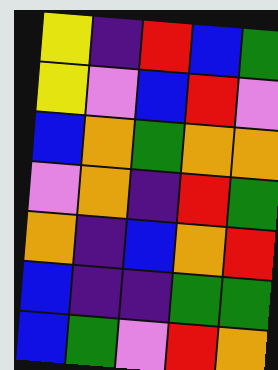[["yellow", "indigo", "red", "blue", "green"], ["yellow", "violet", "blue", "red", "violet"], ["blue", "orange", "green", "orange", "orange"], ["violet", "orange", "indigo", "red", "green"], ["orange", "indigo", "blue", "orange", "red"], ["blue", "indigo", "indigo", "green", "green"], ["blue", "green", "violet", "red", "orange"]]